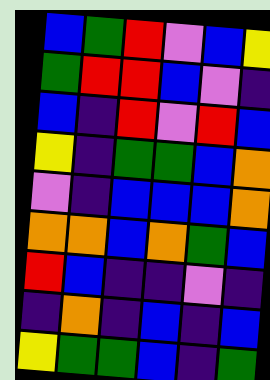[["blue", "green", "red", "violet", "blue", "yellow"], ["green", "red", "red", "blue", "violet", "indigo"], ["blue", "indigo", "red", "violet", "red", "blue"], ["yellow", "indigo", "green", "green", "blue", "orange"], ["violet", "indigo", "blue", "blue", "blue", "orange"], ["orange", "orange", "blue", "orange", "green", "blue"], ["red", "blue", "indigo", "indigo", "violet", "indigo"], ["indigo", "orange", "indigo", "blue", "indigo", "blue"], ["yellow", "green", "green", "blue", "indigo", "green"]]